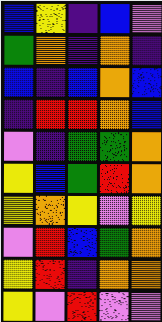[["blue", "yellow", "indigo", "blue", "violet"], ["green", "orange", "indigo", "orange", "indigo"], ["blue", "indigo", "blue", "orange", "blue"], ["indigo", "red", "red", "orange", "blue"], ["violet", "indigo", "green", "green", "orange"], ["yellow", "blue", "green", "red", "orange"], ["yellow", "orange", "yellow", "violet", "yellow"], ["violet", "red", "blue", "green", "orange"], ["yellow", "red", "indigo", "orange", "orange"], ["yellow", "violet", "red", "violet", "violet"]]